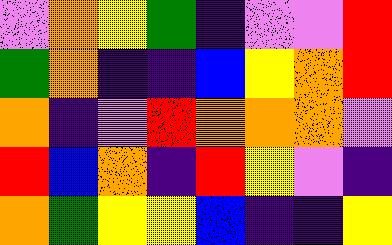[["violet", "orange", "yellow", "green", "indigo", "violet", "violet", "red"], ["green", "orange", "indigo", "indigo", "blue", "yellow", "orange", "red"], ["orange", "indigo", "violet", "red", "orange", "orange", "orange", "violet"], ["red", "blue", "orange", "indigo", "red", "yellow", "violet", "indigo"], ["orange", "green", "yellow", "yellow", "blue", "indigo", "indigo", "yellow"]]